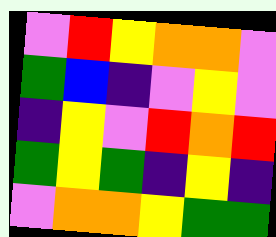[["violet", "red", "yellow", "orange", "orange", "violet"], ["green", "blue", "indigo", "violet", "yellow", "violet"], ["indigo", "yellow", "violet", "red", "orange", "red"], ["green", "yellow", "green", "indigo", "yellow", "indigo"], ["violet", "orange", "orange", "yellow", "green", "green"]]